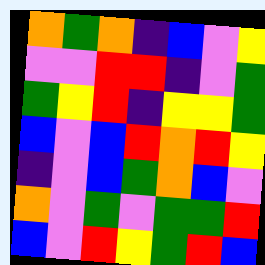[["orange", "green", "orange", "indigo", "blue", "violet", "yellow"], ["violet", "violet", "red", "red", "indigo", "violet", "green"], ["green", "yellow", "red", "indigo", "yellow", "yellow", "green"], ["blue", "violet", "blue", "red", "orange", "red", "yellow"], ["indigo", "violet", "blue", "green", "orange", "blue", "violet"], ["orange", "violet", "green", "violet", "green", "green", "red"], ["blue", "violet", "red", "yellow", "green", "red", "blue"]]